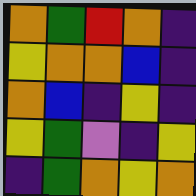[["orange", "green", "red", "orange", "indigo"], ["yellow", "orange", "orange", "blue", "indigo"], ["orange", "blue", "indigo", "yellow", "indigo"], ["yellow", "green", "violet", "indigo", "yellow"], ["indigo", "green", "orange", "yellow", "orange"]]